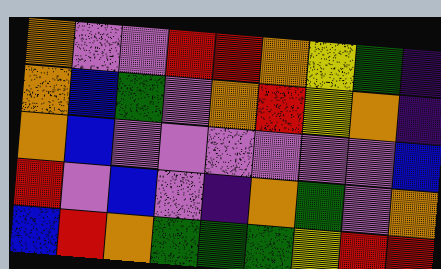[["orange", "violet", "violet", "red", "red", "orange", "yellow", "green", "indigo"], ["orange", "blue", "green", "violet", "orange", "red", "yellow", "orange", "indigo"], ["orange", "blue", "violet", "violet", "violet", "violet", "violet", "violet", "blue"], ["red", "violet", "blue", "violet", "indigo", "orange", "green", "violet", "orange"], ["blue", "red", "orange", "green", "green", "green", "yellow", "red", "red"]]